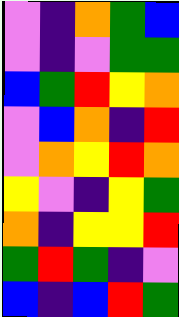[["violet", "indigo", "orange", "green", "blue"], ["violet", "indigo", "violet", "green", "green"], ["blue", "green", "red", "yellow", "orange"], ["violet", "blue", "orange", "indigo", "red"], ["violet", "orange", "yellow", "red", "orange"], ["yellow", "violet", "indigo", "yellow", "green"], ["orange", "indigo", "yellow", "yellow", "red"], ["green", "red", "green", "indigo", "violet"], ["blue", "indigo", "blue", "red", "green"]]